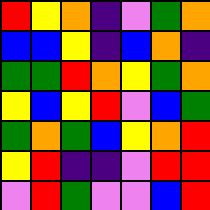[["red", "yellow", "orange", "indigo", "violet", "green", "orange"], ["blue", "blue", "yellow", "indigo", "blue", "orange", "indigo"], ["green", "green", "red", "orange", "yellow", "green", "orange"], ["yellow", "blue", "yellow", "red", "violet", "blue", "green"], ["green", "orange", "green", "blue", "yellow", "orange", "red"], ["yellow", "red", "indigo", "indigo", "violet", "red", "red"], ["violet", "red", "green", "violet", "violet", "blue", "red"]]